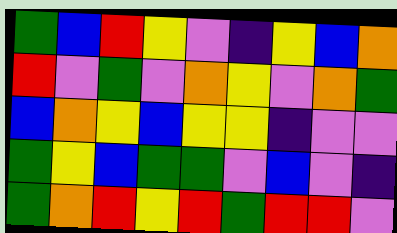[["green", "blue", "red", "yellow", "violet", "indigo", "yellow", "blue", "orange"], ["red", "violet", "green", "violet", "orange", "yellow", "violet", "orange", "green"], ["blue", "orange", "yellow", "blue", "yellow", "yellow", "indigo", "violet", "violet"], ["green", "yellow", "blue", "green", "green", "violet", "blue", "violet", "indigo"], ["green", "orange", "red", "yellow", "red", "green", "red", "red", "violet"]]